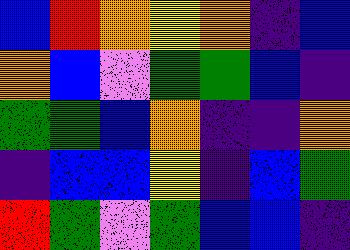[["blue", "red", "orange", "yellow", "orange", "indigo", "blue"], ["orange", "blue", "violet", "green", "green", "blue", "indigo"], ["green", "green", "blue", "orange", "indigo", "indigo", "orange"], ["indigo", "blue", "blue", "yellow", "indigo", "blue", "green"], ["red", "green", "violet", "green", "blue", "blue", "indigo"]]